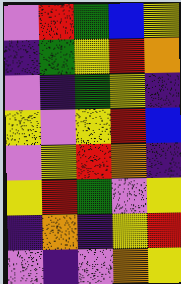[["violet", "red", "green", "blue", "yellow"], ["indigo", "green", "yellow", "red", "orange"], ["violet", "indigo", "green", "yellow", "indigo"], ["yellow", "violet", "yellow", "red", "blue"], ["violet", "yellow", "red", "orange", "indigo"], ["yellow", "red", "green", "violet", "yellow"], ["indigo", "orange", "indigo", "yellow", "red"], ["violet", "indigo", "violet", "orange", "yellow"]]